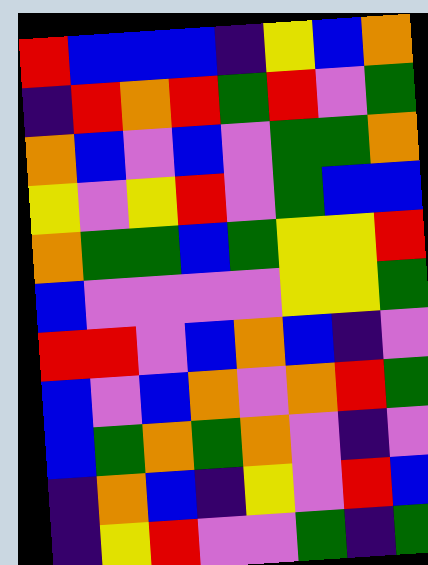[["red", "blue", "blue", "blue", "indigo", "yellow", "blue", "orange"], ["indigo", "red", "orange", "red", "green", "red", "violet", "green"], ["orange", "blue", "violet", "blue", "violet", "green", "green", "orange"], ["yellow", "violet", "yellow", "red", "violet", "green", "blue", "blue"], ["orange", "green", "green", "blue", "green", "yellow", "yellow", "red"], ["blue", "violet", "violet", "violet", "violet", "yellow", "yellow", "green"], ["red", "red", "violet", "blue", "orange", "blue", "indigo", "violet"], ["blue", "violet", "blue", "orange", "violet", "orange", "red", "green"], ["blue", "green", "orange", "green", "orange", "violet", "indigo", "violet"], ["indigo", "orange", "blue", "indigo", "yellow", "violet", "red", "blue"], ["indigo", "yellow", "red", "violet", "violet", "green", "indigo", "green"]]